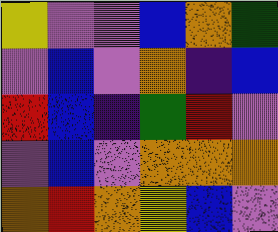[["yellow", "violet", "violet", "blue", "orange", "green"], ["violet", "blue", "violet", "orange", "indigo", "blue"], ["red", "blue", "indigo", "green", "red", "violet"], ["violet", "blue", "violet", "orange", "orange", "orange"], ["orange", "red", "orange", "yellow", "blue", "violet"]]